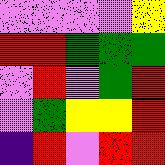[["violet", "violet", "violet", "violet", "yellow"], ["red", "red", "green", "green", "green"], ["violet", "red", "violet", "green", "red"], ["violet", "green", "yellow", "yellow", "red"], ["indigo", "red", "violet", "red", "red"]]